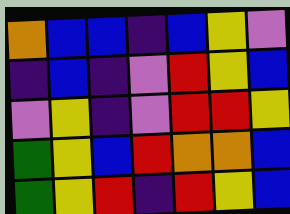[["orange", "blue", "blue", "indigo", "blue", "yellow", "violet"], ["indigo", "blue", "indigo", "violet", "red", "yellow", "blue"], ["violet", "yellow", "indigo", "violet", "red", "red", "yellow"], ["green", "yellow", "blue", "red", "orange", "orange", "blue"], ["green", "yellow", "red", "indigo", "red", "yellow", "blue"]]